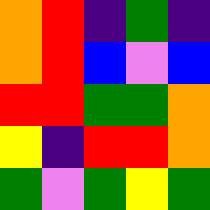[["orange", "red", "indigo", "green", "indigo"], ["orange", "red", "blue", "violet", "blue"], ["red", "red", "green", "green", "orange"], ["yellow", "indigo", "red", "red", "orange"], ["green", "violet", "green", "yellow", "green"]]